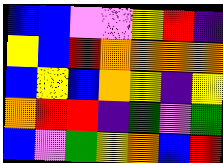[["blue", "blue", "violet", "violet", "yellow", "red", "indigo"], ["yellow", "blue", "red", "orange", "orange", "orange", "orange"], ["blue", "yellow", "blue", "orange", "yellow", "indigo", "yellow"], ["orange", "red", "red", "indigo", "green", "violet", "green"], ["blue", "violet", "green", "yellow", "orange", "blue", "red"]]